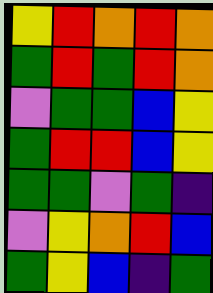[["yellow", "red", "orange", "red", "orange"], ["green", "red", "green", "red", "orange"], ["violet", "green", "green", "blue", "yellow"], ["green", "red", "red", "blue", "yellow"], ["green", "green", "violet", "green", "indigo"], ["violet", "yellow", "orange", "red", "blue"], ["green", "yellow", "blue", "indigo", "green"]]